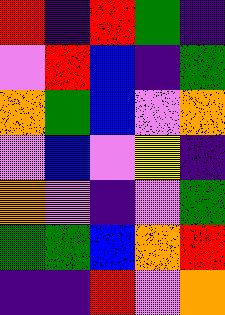[["red", "indigo", "red", "green", "indigo"], ["violet", "red", "blue", "indigo", "green"], ["orange", "green", "blue", "violet", "orange"], ["violet", "blue", "violet", "yellow", "indigo"], ["orange", "violet", "indigo", "violet", "green"], ["green", "green", "blue", "orange", "red"], ["indigo", "indigo", "red", "violet", "orange"]]